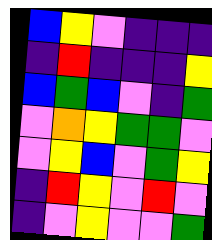[["blue", "yellow", "violet", "indigo", "indigo", "indigo"], ["indigo", "red", "indigo", "indigo", "indigo", "yellow"], ["blue", "green", "blue", "violet", "indigo", "green"], ["violet", "orange", "yellow", "green", "green", "violet"], ["violet", "yellow", "blue", "violet", "green", "yellow"], ["indigo", "red", "yellow", "violet", "red", "violet"], ["indigo", "violet", "yellow", "violet", "violet", "green"]]